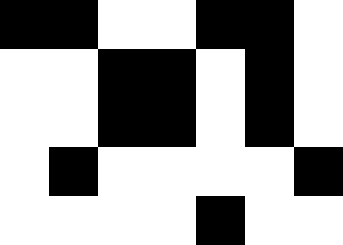[["black", "black", "white", "white", "black", "black", "white"], ["white", "white", "black", "black", "white", "black", "white"], ["white", "white", "black", "black", "white", "black", "white"], ["white", "black", "white", "white", "white", "white", "black"], ["white", "white", "white", "white", "black", "white", "white"]]